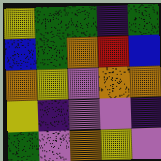[["yellow", "green", "green", "indigo", "green"], ["blue", "green", "orange", "red", "blue"], ["orange", "yellow", "violet", "orange", "orange"], ["yellow", "indigo", "violet", "violet", "indigo"], ["green", "violet", "orange", "yellow", "violet"]]